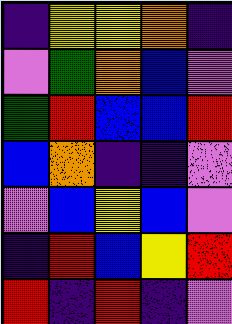[["indigo", "yellow", "yellow", "orange", "indigo"], ["violet", "green", "orange", "blue", "violet"], ["green", "red", "blue", "blue", "red"], ["blue", "orange", "indigo", "indigo", "violet"], ["violet", "blue", "yellow", "blue", "violet"], ["indigo", "red", "blue", "yellow", "red"], ["red", "indigo", "red", "indigo", "violet"]]